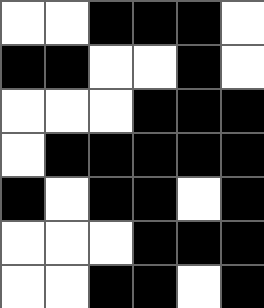[["white", "white", "black", "black", "black", "white"], ["black", "black", "white", "white", "black", "white"], ["white", "white", "white", "black", "black", "black"], ["white", "black", "black", "black", "black", "black"], ["black", "white", "black", "black", "white", "black"], ["white", "white", "white", "black", "black", "black"], ["white", "white", "black", "black", "white", "black"]]